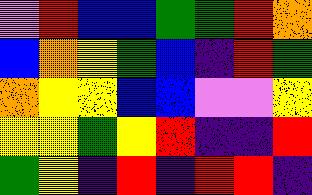[["violet", "red", "blue", "blue", "green", "green", "red", "orange"], ["blue", "orange", "yellow", "green", "blue", "indigo", "red", "green"], ["orange", "yellow", "yellow", "blue", "blue", "violet", "violet", "yellow"], ["yellow", "yellow", "green", "yellow", "red", "indigo", "indigo", "red"], ["green", "yellow", "indigo", "red", "indigo", "red", "red", "indigo"]]